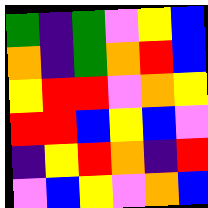[["green", "indigo", "green", "violet", "yellow", "blue"], ["orange", "indigo", "green", "orange", "red", "blue"], ["yellow", "red", "red", "violet", "orange", "yellow"], ["red", "red", "blue", "yellow", "blue", "violet"], ["indigo", "yellow", "red", "orange", "indigo", "red"], ["violet", "blue", "yellow", "violet", "orange", "blue"]]